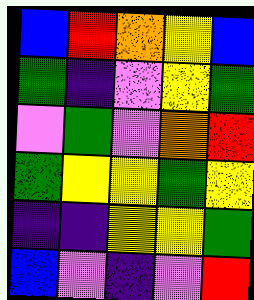[["blue", "red", "orange", "yellow", "blue"], ["green", "indigo", "violet", "yellow", "green"], ["violet", "green", "violet", "orange", "red"], ["green", "yellow", "yellow", "green", "yellow"], ["indigo", "indigo", "yellow", "yellow", "green"], ["blue", "violet", "indigo", "violet", "red"]]